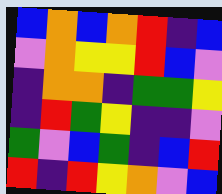[["blue", "orange", "blue", "orange", "red", "indigo", "blue"], ["violet", "orange", "yellow", "yellow", "red", "blue", "violet"], ["indigo", "orange", "orange", "indigo", "green", "green", "yellow"], ["indigo", "red", "green", "yellow", "indigo", "indigo", "violet"], ["green", "violet", "blue", "green", "indigo", "blue", "red"], ["red", "indigo", "red", "yellow", "orange", "violet", "blue"]]